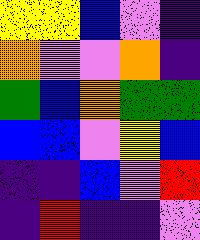[["yellow", "yellow", "blue", "violet", "indigo"], ["orange", "violet", "violet", "orange", "indigo"], ["green", "blue", "orange", "green", "green"], ["blue", "blue", "violet", "yellow", "blue"], ["indigo", "indigo", "blue", "violet", "red"], ["indigo", "red", "indigo", "indigo", "violet"]]